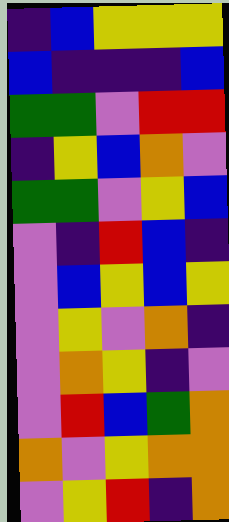[["indigo", "blue", "yellow", "yellow", "yellow"], ["blue", "indigo", "indigo", "indigo", "blue"], ["green", "green", "violet", "red", "red"], ["indigo", "yellow", "blue", "orange", "violet"], ["green", "green", "violet", "yellow", "blue"], ["violet", "indigo", "red", "blue", "indigo"], ["violet", "blue", "yellow", "blue", "yellow"], ["violet", "yellow", "violet", "orange", "indigo"], ["violet", "orange", "yellow", "indigo", "violet"], ["violet", "red", "blue", "green", "orange"], ["orange", "violet", "yellow", "orange", "orange"], ["violet", "yellow", "red", "indigo", "orange"]]